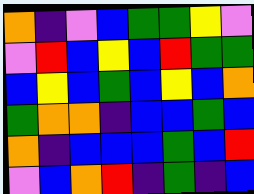[["orange", "indigo", "violet", "blue", "green", "green", "yellow", "violet"], ["violet", "red", "blue", "yellow", "blue", "red", "green", "green"], ["blue", "yellow", "blue", "green", "blue", "yellow", "blue", "orange"], ["green", "orange", "orange", "indigo", "blue", "blue", "green", "blue"], ["orange", "indigo", "blue", "blue", "blue", "green", "blue", "red"], ["violet", "blue", "orange", "red", "indigo", "green", "indigo", "blue"]]